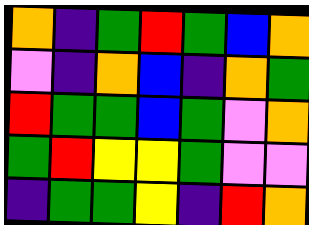[["orange", "indigo", "green", "red", "green", "blue", "orange"], ["violet", "indigo", "orange", "blue", "indigo", "orange", "green"], ["red", "green", "green", "blue", "green", "violet", "orange"], ["green", "red", "yellow", "yellow", "green", "violet", "violet"], ["indigo", "green", "green", "yellow", "indigo", "red", "orange"]]